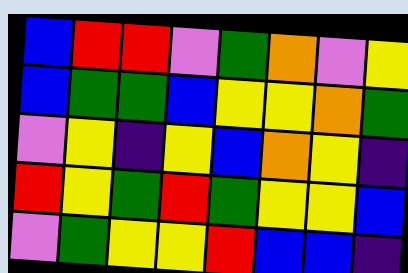[["blue", "red", "red", "violet", "green", "orange", "violet", "yellow"], ["blue", "green", "green", "blue", "yellow", "yellow", "orange", "green"], ["violet", "yellow", "indigo", "yellow", "blue", "orange", "yellow", "indigo"], ["red", "yellow", "green", "red", "green", "yellow", "yellow", "blue"], ["violet", "green", "yellow", "yellow", "red", "blue", "blue", "indigo"]]